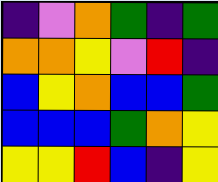[["indigo", "violet", "orange", "green", "indigo", "green"], ["orange", "orange", "yellow", "violet", "red", "indigo"], ["blue", "yellow", "orange", "blue", "blue", "green"], ["blue", "blue", "blue", "green", "orange", "yellow"], ["yellow", "yellow", "red", "blue", "indigo", "yellow"]]